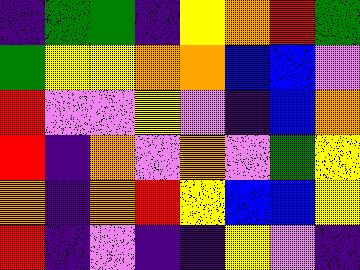[["indigo", "green", "green", "indigo", "yellow", "orange", "red", "green"], ["green", "yellow", "yellow", "orange", "orange", "blue", "blue", "violet"], ["red", "violet", "violet", "yellow", "violet", "indigo", "blue", "orange"], ["red", "indigo", "orange", "violet", "orange", "violet", "green", "yellow"], ["orange", "indigo", "orange", "red", "yellow", "blue", "blue", "yellow"], ["red", "indigo", "violet", "indigo", "indigo", "yellow", "violet", "indigo"]]